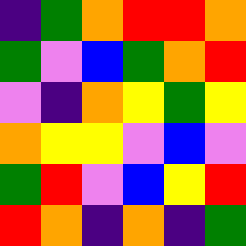[["indigo", "green", "orange", "red", "red", "orange"], ["green", "violet", "blue", "green", "orange", "red"], ["violet", "indigo", "orange", "yellow", "green", "yellow"], ["orange", "yellow", "yellow", "violet", "blue", "violet"], ["green", "red", "violet", "blue", "yellow", "red"], ["red", "orange", "indigo", "orange", "indigo", "green"]]